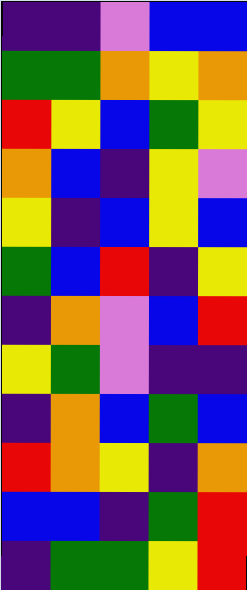[["indigo", "indigo", "violet", "blue", "blue"], ["green", "green", "orange", "yellow", "orange"], ["red", "yellow", "blue", "green", "yellow"], ["orange", "blue", "indigo", "yellow", "violet"], ["yellow", "indigo", "blue", "yellow", "blue"], ["green", "blue", "red", "indigo", "yellow"], ["indigo", "orange", "violet", "blue", "red"], ["yellow", "green", "violet", "indigo", "indigo"], ["indigo", "orange", "blue", "green", "blue"], ["red", "orange", "yellow", "indigo", "orange"], ["blue", "blue", "indigo", "green", "red"], ["indigo", "green", "green", "yellow", "red"]]